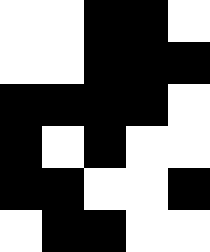[["white", "white", "black", "black", "white"], ["white", "white", "black", "black", "black"], ["black", "black", "black", "black", "white"], ["black", "white", "black", "white", "white"], ["black", "black", "white", "white", "black"], ["white", "black", "black", "white", "white"]]